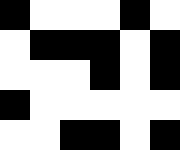[["black", "white", "white", "white", "black", "white"], ["white", "black", "black", "black", "white", "black"], ["white", "white", "white", "black", "white", "black"], ["black", "white", "white", "white", "white", "white"], ["white", "white", "black", "black", "white", "black"]]